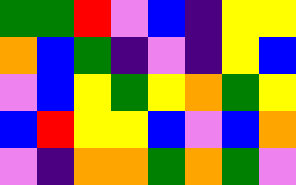[["green", "green", "red", "violet", "blue", "indigo", "yellow", "yellow"], ["orange", "blue", "green", "indigo", "violet", "indigo", "yellow", "blue"], ["violet", "blue", "yellow", "green", "yellow", "orange", "green", "yellow"], ["blue", "red", "yellow", "yellow", "blue", "violet", "blue", "orange"], ["violet", "indigo", "orange", "orange", "green", "orange", "green", "violet"]]